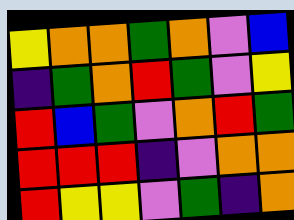[["yellow", "orange", "orange", "green", "orange", "violet", "blue"], ["indigo", "green", "orange", "red", "green", "violet", "yellow"], ["red", "blue", "green", "violet", "orange", "red", "green"], ["red", "red", "red", "indigo", "violet", "orange", "orange"], ["red", "yellow", "yellow", "violet", "green", "indigo", "orange"]]